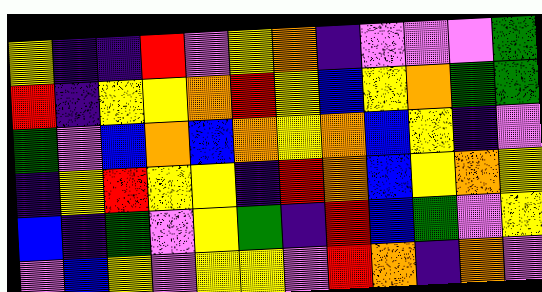[["yellow", "indigo", "indigo", "red", "violet", "yellow", "orange", "indigo", "violet", "violet", "violet", "green"], ["red", "indigo", "yellow", "yellow", "orange", "red", "yellow", "blue", "yellow", "orange", "green", "green"], ["green", "violet", "blue", "orange", "blue", "orange", "yellow", "orange", "blue", "yellow", "indigo", "violet"], ["indigo", "yellow", "red", "yellow", "yellow", "indigo", "red", "orange", "blue", "yellow", "orange", "yellow"], ["blue", "indigo", "green", "violet", "yellow", "green", "indigo", "red", "blue", "green", "violet", "yellow"], ["violet", "blue", "yellow", "violet", "yellow", "yellow", "violet", "red", "orange", "indigo", "orange", "violet"]]